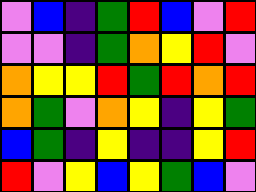[["violet", "blue", "indigo", "green", "red", "blue", "violet", "red"], ["violet", "violet", "indigo", "green", "orange", "yellow", "red", "violet"], ["orange", "yellow", "yellow", "red", "green", "red", "orange", "red"], ["orange", "green", "violet", "orange", "yellow", "indigo", "yellow", "green"], ["blue", "green", "indigo", "yellow", "indigo", "indigo", "yellow", "red"], ["red", "violet", "yellow", "blue", "yellow", "green", "blue", "violet"]]